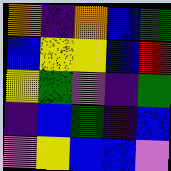[["orange", "indigo", "orange", "blue", "green"], ["blue", "yellow", "yellow", "blue", "red"], ["yellow", "green", "violet", "indigo", "green"], ["indigo", "blue", "green", "indigo", "blue"], ["violet", "yellow", "blue", "blue", "violet"]]